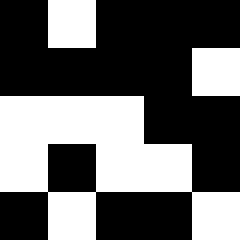[["black", "white", "black", "black", "black"], ["black", "black", "black", "black", "white"], ["white", "white", "white", "black", "black"], ["white", "black", "white", "white", "black"], ["black", "white", "black", "black", "white"]]